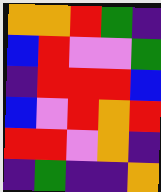[["orange", "orange", "red", "green", "indigo"], ["blue", "red", "violet", "violet", "green"], ["indigo", "red", "red", "red", "blue"], ["blue", "violet", "red", "orange", "red"], ["red", "red", "violet", "orange", "indigo"], ["indigo", "green", "indigo", "indigo", "orange"]]